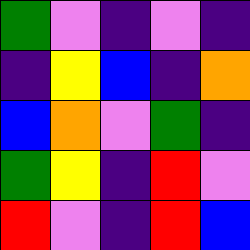[["green", "violet", "indigo", "violet", "indigo"], ["indigo", "yellow", "blue", "indigo", "orange"], ["blue", "orange", "violet", "green", "indigo"], ["green", "yellow", "indigo", "red", "violet"], ["red", "violet", "indigo", "red", "blue"]]